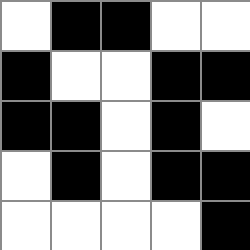[["white", "black", "black", "white", "white"], ["black", "white", "white", "black", "black"], ["black", "black", "white", "black", "white"], ["white", "black", "white", "black", "black"], ["white", "white", "white", "white", "black"]]